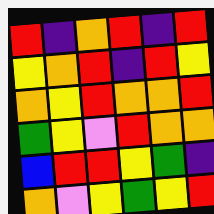[["red", "indigo", "orange", "red", "indigo", "red"], ["yellow", "orange", "red", "indigo", "red", "yellow"], ["orange", "yellow", "red", "orange", "orange", "red"], ["green", "yellow", "violet", "red", "orange", "orange"], ["blue", "red", "red", "yellow", "green", "indigo"], ["orange", "violet", "yellow", "green", "yellow", "red"]]